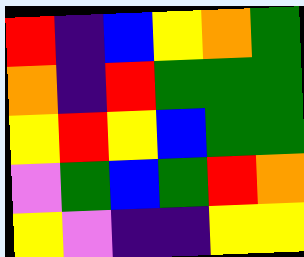[["red", "indigo", "blue", "yellow", "orange", "green"], ["orange", "indigo", "red", "green", "green", "green"], ["yellow", "red", "yellow", "blue", "green", "green"], ["violet", "green", "blue", "green", "red", "orange"], ["yellow", "violet", "indigo", "indigo", "yellow", "yellow"]]